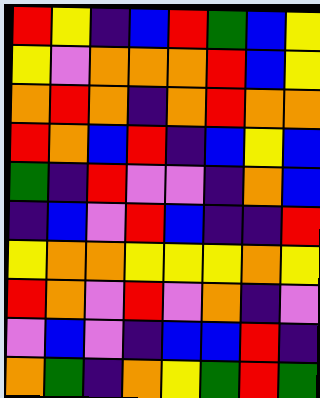[["red", "yellow", "indigo", "blue", "red", "green", "blue", "yellow"], ["yellow", "violet", "orange", "orange", "orange", "red", "blue", "yellow"], ["orange", "red", "orange", "indigo", "orange", "red", "orange", "orange"], ["red", "orange", "blue", "red", "indigo", "blue", "yellow", "blue"], ["green", "indigo", "red", "violet", "violet", "indigo", "orange", "blue"], ["indigo", "blue", "violet", "red", "blue", "indigo", "indigo", "red"], ["yellow", "orange", "orange", "yellow", "yellow", "yellow", "orange", "yellow"], ["red", "orange", "violet", "red", "violet", "orange", "indigo", "violet"], ["violet", "blue", "violet", "indigo", "blue", "blue", "red", "indigo"], ["orange", "green", "indigo", "orange", "yellow", "green", "red", "green"]]